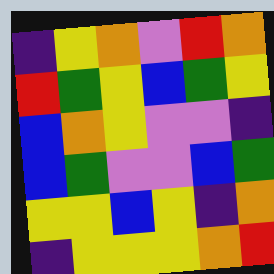[["indigo", "yellow", "orange", "violet", "red", "orange"], ["red", "green", "yellow", "blue", "green", "yellow"], ["blue", "orange", "yellow", "violet", "violet", "indigo"], ["blue", "green", "violet", "violet", "blue", "green"], ["yellow", "yellow", "blue", "yellow", "indigo", "orange"], ["indigo", "yellow", "yellow", "yellow", "orange", "red"]]